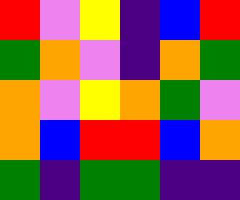[["red", "violet", "yellow", "indigo", "blue", "red"], ["green", "orange", "violet", "indigo", "orange", "green"], ["orange", "violet", "yellow", "orange", "green", "violet"], ["orange", "blue", "red", "red", "blue", "orange"], ["green", "indigo", "green", "green", "indigo", "indigo"]]